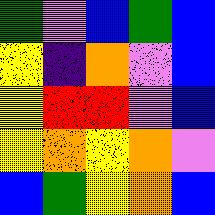[["green", "violet", "blue", "green", "blue"], ["yellow", "indigo", "orange", "violet", "blue"], ["yellow", "red", "red", "violet", "blue"], ["yellow", "orange", "yellow", "orange", "violet"], ["blue", "green", "yellow", "orange", "blue"]]